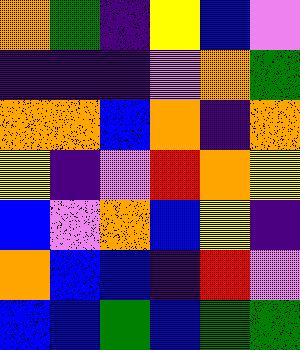[["orange", "green", "indigo", "yellow", "blue", "violet"], ["indigo", "indigo", "indigo", "violet", "orange", "green"], ["orange", "orange", "blue", "orange", "indigo", "orange"], ["yellow", "indigo", "violet", "red", "orange", "yellow"], ["blue", "violet", "orange", "blue", "yellow", "indigo"], ["orange", "blue", "blue", "indigo", "red", "violet"], ["blue", "blue", "green", "blue", "green", "green"]]